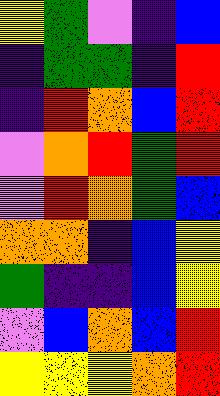[["yellow", "green", "violet", "indigo", "blue"], ["indigo", "green", "green", "indigo", "red"], ["indigo", "red", "orange", "blue", "red"], ["violet", "orange", "red", "green", "red"], ["violet", "red", "orange", "green", "blue"], ["orange", "orange", "indigo", "blue", "yellow"], ["green", "indigo", "indigo", "blue", "yellow"], ["violet", "blue", "orange", "blue", "red"], ["yellow", "yellow", "yellow", "orange", "red"]]